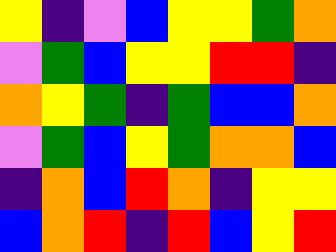[["yellow", "indigo", "violet", "blue", "yellow", "yellow", "green", "orange"], ["violet", "green", "blue", "yellow", "yellow", "red", "red", "indigo"], ["orange", "yellow", "green", "indigo", "green", "blue", "blue", "orange"], ["violet", "green", "blue", "yellow", "green", "orange", "orange", "blue"], ["indigo", "orange", "blue", "red", "orange", "indigo", "yellow", "yellow"], ["blue", "orange", "red", "indigo", "red", "blue", "yellow", "red"]]